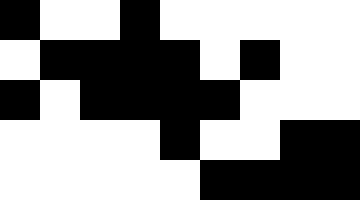[["black", "white", "white", "black", "white", "white", "white", "white", "white"], ["white", "black", "black", "black", "black", "white", "black", "white", "white"], ["black", "white", "black", "black", "black", "black", "white", "white", "white"], ["white", "white", "white", "white", "black", "white", "white", "black", "black"], ["white", "white", "white", "white", "white", "black", "black", "black", "black"]]